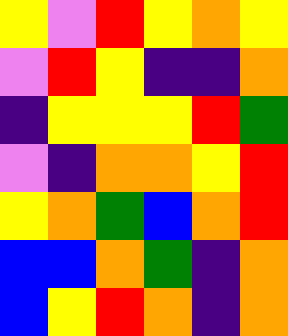[["yellow", "violet", "red", "yellow", "orange", "yellow"], ["violet", "red", "yellow", "indigo", "indigo", "orange"], ["indigo", "yellow", "yellow", "yellow", "red", "green"], ["violet", "indigo", "orange", "orange", "yellow", "red"], ["yellow", "orange", "green", "blue", "orange", "red"], ["blue", "blue", "orange", "green", "indigo", "orange"], ["blue", "yellow", "red", "orange", "indigo", "orange"]]